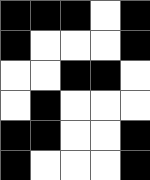[["black", "black", "black", "white", "black"], ["black", "white", "white", "white", "black"], ["white", "white", "black", "black", "white"], ["white", "black", "white", "white", "white"], ["black", "black", "white", "white", "black"], ["black", "white", "white", "white", "black"]]